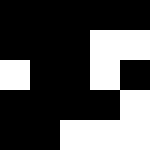[["black", "black", "black", "black", "black"], ["black", "black", "black", "white", "white"], ["white", "black", "black", "white", "black"], ["black", "black", "black", "black", "white"], ["black", "black", "white", "white", "white"]]